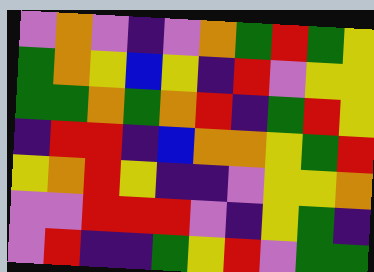[["violet", "orange", "violet", "indigo", "violet", "orange", "green", "red", "green", "yellow"], ["green", "orange", "yellow", "blue", "yellow", "indigo", "red", "violet", "yellow", "yellow"], ["green", "green", "orange", "green", "orange", "red", "indigo", "green", "red", "yellow"], ["indigo", "red", "red", "indigo", "blue", "orange", "orange", "yellow", "green", "red"], ["yellow", "orange", "red", "yellow", "indigo", "indigo", "violet", "yellow", "yellow", "orange"], ["violet", "violet", "red", "red", "red", "violet", "indigo", "yellow", "green", "indigo"], ["violet", "red", "indigo", "indigo", "green", "yellow", "red", "violet", "green", "green"]]